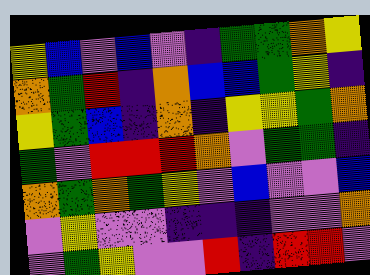[["yellow", "blue", "violet", "blue", "violet", "indigo", "green", "green", "orange", "yellow"], ["orange", "green", "red", "indigo", "orange", "blue", "blue", "green", "yellow", "indigo"], ["yellow", "green", "blue", "indigo", "orange", "indigo", "yellow", "yellow", "green", "orange"], ["green", "violet", "red", "red", "red", "orange", "violet", "green", "green", "indigo"], ["orange", "green", "orange", "green", "yellow", "violet", "blue", "violet", "violet", "blue"], ["violet", "yellow", "violet", "violet", "indigo", "indigo", "indigo", "violet", "violet", "orange"], ["violet", "green", "yellow", "violet", "violet", "red", "indigo", "red", "red", "violet"]]